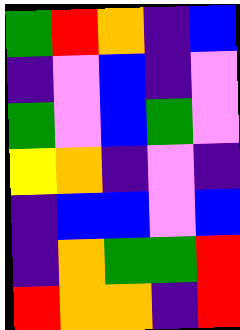[["green", "red", "orange", "indigo", "blue"], ["indigo", "violet", "blue", "indigo", "violet"], ["green", "violet", "blue", "green", "violet"], ["yellow", "orange", "indigo", "violet", "indigo"], ["indigo", "blue", "blue", "violet", "blue"], ["indigo", "orange", "green", "green", "red"], ["red", "orange", "orange", "indigo", "red"]]